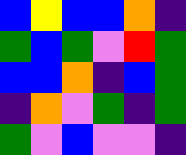[["blue", "yellow", "blue", "blue", "orange", "indigo"], ["green", "blue", "green", "violet", "red", "green"], ["blue", "blue", "orange", "indigo", "blue", "green"], ["indigo", "orange", "violet", "green", "indigo", "green"], ["green", "violet", "blue", "violet", "violet", "indigo"]]